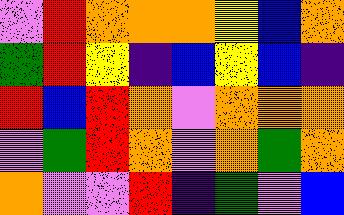[["violet", "red", "orange", "orange", "orange", "yellow", "blue", "orange"], ["green", "red", "yellow", "indigo", "blue", "yellow", "blue", "indigo"], ["red", "blue", "red", "orange", "violet", "orange", "orange", "orange"], ["violet", "green", "red", "orange", "violet", "orange", "green", "orange"], ["orange", "violet", "violet", "red", "indigo", "green", "violet", "blue"]]